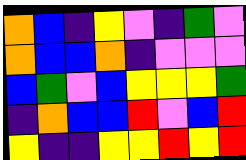[["orange", "blue", "indigo", "yellow", "violet", "indigo", "green", "violet"], ["orange", "blue", "blue", "orange", "indigo", "violet", "violet", "violet"], ["blue", "green", "violet", "blue", "yellow", "yellow", "yellow", "green"], ["indigo", "orange", "blue", "blue", "red", "violet", "blue", "red"], ["yellow", "indigo", "indigo", "yellow", "yellow", "red", "yellow", "red"]]